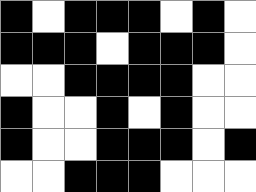[["black", "white", "black", "black", "black", "white", "black", "white"], ["black", "black", "black", "white", "black", "black", "black", "white"], ["white", "white", "black", "black", "black", "black", "white", "white"], ["black", "white", "white", "black", "white", "black", "white", "white"], ["black", "white", "white", "black", "black", "black", "white", "black"], ["white", "white", "black", "black", "black", "white", "white", "white"]]